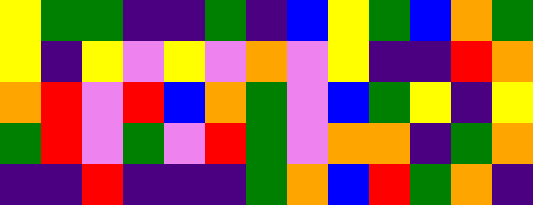[["yellow", "green", "green", "indigo", "indigo", "green", "indigo", "blue", "yellow", "green", "blue", "orange", "green"], ["yellow", "indigo", "yellow", "violet", "yellow", "violet", "orange", "violet", "yellow", "indigo", "indigo", "red", "orange"], ["orange", "red", "violet", "red", "blue", "orange", "green", "violet", "blue", "green", "yellow", "indigo", "yellow"], ["green", "red", "violet", "green", "violet", "red", "green", "violet", "orange", "orange", "indigo", "green", "orange"], ["indigo", "indigo", "red", "indigo", "indigo", "indigo", "green", "orange", "blue", "red", "green", "orange", "indigo"]]